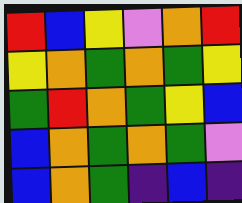[["red", "blue", "yellow", "violet", "orange", "red"], ["yellow", "orange", "green", "orange", "green", "yellow"], ["green", "red", "orange", "green", "yellow", "blue"], ["blue", "orange", "green", "orange", "green", "violet"], ["blue", "orange", "green", "indigo", "blue", "indigo"]]